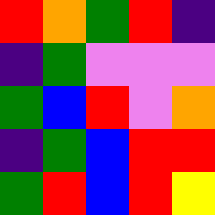[["red", "orange", "green", "red", "indigo"], ["indigo", "green", "violet", "violet", "violet"], ["green", "blue", "red", "violet", "orange"], ["indigo", "green", "blue", "red", "red"], ["green", "red", "blue", "red", "yellow"]]